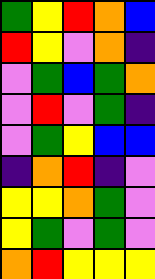[["green", "yellow", "red", "orange", "blue"], ["red", "yellow", "violet", "orange", "indigo"], ["violet", "green", "blue", "green", "orange"], ["violet", "red", "violet", "green", "indigo"], ["violet", "green", "yellow", "blue", "blue"], ["indigo", "orange", "red", "indigo", "violet"], ["yellow", "yellow", "orange", "green", "violet"], ["yellow", "green", "violet", "green", "violet"], ["orange", "red", "yellow", "yellow", "yellow"]]